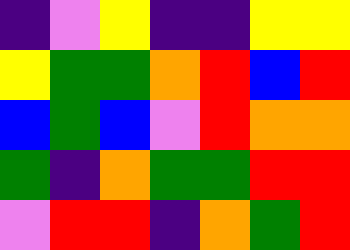[["indigo", "violet", "yellow", "indigo", "indigo", "yellow", "yellow"], ["yellow", "green", "green", "orange", "red", "blue", "red"], ["blue", "green", "blue", "violet", "red", "orange", "orange"], ["green", "indigo", "orange", "green", "green", "red", "red"], ["violet", "red", "red", "indigo", "orange", "green", "red"]]